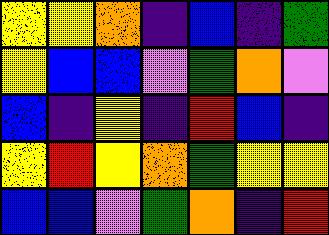[["yellow", "yellow", "orange", "indigo", "blue", "indigo", "green"], ["yellow", "blue", "blue", "violet", "green", "orange", "violet"], ["blue", "indigo", "yellow", "indigo", "red", "blue", "indigo"], ["yellow", "red", "yellow", "orange", "green", "yellow", "yellow"], ["blue", "blue", "violet", "green", "orange", "indigo", "red"]]